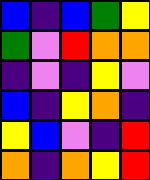[["blue", "indigo", "blue", "green", "yellow"], ["green", "violet", "red", "orange", "orange"], ["indigo", "violet", "indigo", "yellow", "violet"], ["blue", "indigo", "yellow", "orange", "indigo"], ["yellow", "blue", "violet", "indigo", "red"], ["orange", "indigo", "orange", "yellow", "red"]]